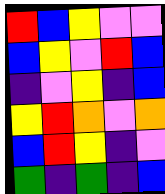[["red", "blue", "yellow", "violet", "violet"], ["blue", "yellow", "violet", "red", "blue"], ["indigo", "violet", "yellow", "indigo", "blue"], ["yellow", "red", "orange", "violet", "orange"], ["blue", "red", "yellow", "indigo", "violet"], ["green", "indigo", "green", "indigo", "blue"]]